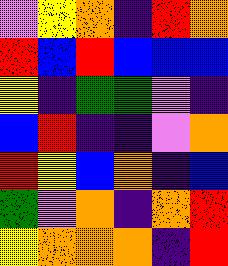[["violet", "yellow", "orange", "indigo", "red", "orange"], ["red", "blue", "red", "blue", "blue", "blue"], ["yellow", "indigo", "green", "green", "violet", "indigo"], ["blue", "red", "indigo", "indigo", "violet", "orange"], ["red", "yellow", "blue", "orange", "indigo", "blue"], ["green", "violet", "orange", "indigo", "orange", "red"], ["yellow", "orange", "orange", "orange", "indigo", "red"]]